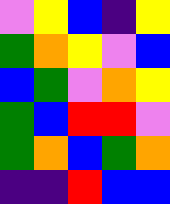[["violet", "yellow", "blue", "indigo", "yellow"], ["green", "orange", "yellow", "violet", "blue"], ["blue", "green", "violet", "orange", "yellow"], ["green", "blue", "red", "red", "violet"], ["green", "orange", "blue", "green", "orange"], ["indigo", "indigo", "red", "blue", "blue"]]